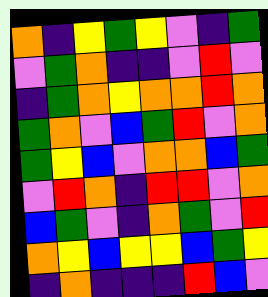[["orange", "indigo", "yellow", "green", "yellow", "violet", "indigo", "green"], ["violet", "green", "orange", "indigo", "indigo", "violet", "red", "violet"], ["indigo", "green", "orange", "yellow", "orange", "orange", "red", "orange"], ["green", "orange", "violet", "blue", "green", "red", "violet", "orange"], ["green", "yellow", "blue", "violet", "orange", "orange", "blue", "green"], ["violet", "red", "orange", "indigo", "red", "red", "violet", "orange"], ["blue", "green", "violet", "indigo", "orange", "green", "violet", "red"], ["orange", "yellow", "blue", "yellow", "yellow", "blue", "green", "yellow"], ["indigo", "orange", "indigo", "indigo", "indigo", "red", "blue", "violet"]]